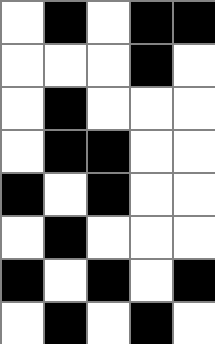[["white", "black", "white", "black", "black"], ["white", "white", "white", "black", "white"], ["white", "black", "white", "white", "white"], ["white", "black", "black", "white", "white"], ["black", "white", "black", "white", "white"], ["white", "black", "white", "white", "white"], ["black", "white", "black", "white", "black"], ["white", "black", "white", "black", "white"]]